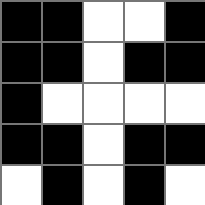[["black", "black", "white", "white", "black"], ["black", "black", "white", "black", "black"], ["black", "white", "white", "white", "white"], ["black", "black", "white", "black", "black"], ["white", "black", "white", "black", "white"]]